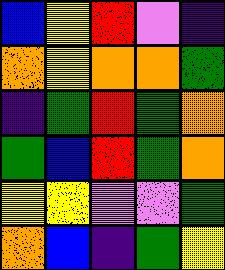[["blue", "yellow", "red", "violet", "indigo"], ["orange", "yellow", "orange", "orange", "green"], ["indigo", "green", "red", "green", "orange"], ["green", "blue", "red", "green", "orange"], ["yellow", "yellow", "violet", "violet", "green"], ["orange", "blue", "indigo", "green", "yellow"]]